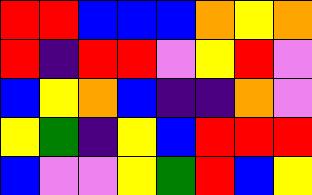[["red", "red", "blue", "blue", "blue", "orange", "yellow", "orange"], ["red", "indigo", "red", "red", "violet", "yellow", "red", "violet"], ["blue", "yellow", "orange", "blue", "indigo", "indigo", "orange", "violet"], ["yellow", "green", "indigo", "yellow", "blue", "red", "red", "red"], ["blue", "violet", "violet", "yellow", "green", "red", "blue", "yellow"]]